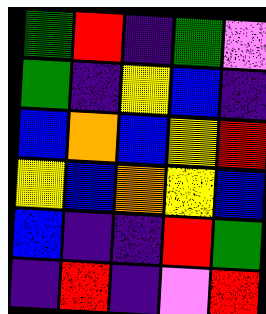[["green", "red", "indigo", "green", "violet"], ["green", "indigo", "yellow", "blue", "indigo"], ["blue", "orange", "blue", "yellow", "red"], ["yellow", "blue", "orange", "yellow", "blue"], ["blue", "indigo", "indigo", "red", "green"], ["indigo", "red", "indigo", "violet", "red"]]